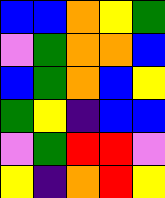[["blue", "blue", "orange", "yellow", "green"], ["violet", "green", "orange", "orange", "blue"], ["blue", "green", "orange", "blue", "yellow"], ["green", "yellow", "indigo", "blue", "blue"], ["violet", "green", "red", "red", "violet"], ["yellow", "indigo", "orange", "red", "yellow"]]